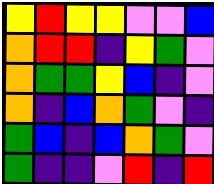[["yellow", "red", "yellow", "yellow", "violet", "violet", "blue"], ["orange", "red", "red", "indigo", "yellow", "green", "violet"], ["orange", "green", "green", "yellow", "blue", "indigo", "violet"], ["orange", "indigo", "blue", "orange", "green", "violet", "indigo"], ["green", "blue", "indigo", "blue", "orange", "green", "violet"], ["green", "indigo", "indigo", "violet", "red", "indigo", "red"]]